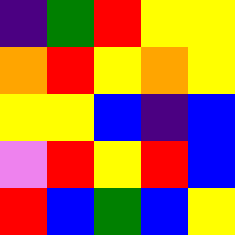[["indigo", "green", "red", "yellow", "yellow"], ["orange", "red", "yellow", "orange", "yellow"], ["yellow", "yellow", "blue", "indigo", "blue"], ["violet", "red", "yellow", "red", "blue"], ["red", "blue", "green", "blue", "yellow"]]